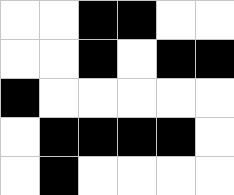[["white", "white", "black", "black", "white", "white"], ["white", "white", "black", "white", "black", "black"], ["black", "white", "white", "white", "white", "white"], ["white", "black", "black", "black", "black", "white"], ["white", "black", "white", "white", "white", "white"]]